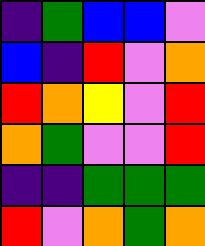[["indigo", "green", "blue", "blue", "violet"], ["blue", "indigo", "red", "violet", "orange"], ["red", "orange", "yellow", "violet", "red"], ["orange", "green", "violet", "violet", "red"], ["indigo", "indigo", "green", "green", "green"], ["red", "violet", "orange", "green", "orange"]]